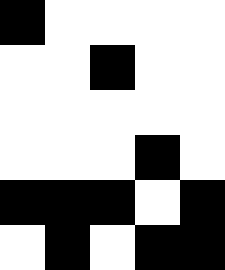[["black", "white", "white", "white", "white"], ["white", "white", "black", "white", "white"], ["white", "white", "white", "white", "white"], ["white", "white", "white", "black", "white"], ["black", "black", "black", "white", "black"], ["white", "black", "white", "black", "black"]]